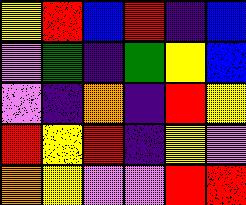[["yellow", "red", "blue", "red", "indigo", "blue"], ["violet", "green", "indigo", "green", "yellow", "blue"], ["violet", "indigo", "orange", "indigo", "red", "yellow"], ["red", "yellow", "red", "indigo", "yellow", "violet"], ["orange", "yellow", "violet", "violet", "red", "red"]]